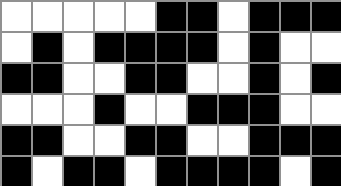[["white", "white", "white", "white", "white", "black", "black", "white", "black", "black", "black"], ["white", "black", "white", "black", "black", "black", "black", "white", "black", "white", "white"], ["black", "black", "white", "white", "black", "black", "white", "white", "black", "white", "black"], ["white", "white", "white", "black", "white", "white", "black", "black", "black", "white", "white"], ["black", "black", "white", "white", "black", "black", "white", "white", "black", "black", "black"], ["black", "white", "black", "black", "white", "black", "black", "black", "black", "white", "black"]]